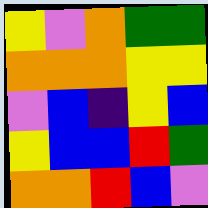[["yellow", "violet", "orange", "green", "green"], ["orange", "orange", "orange", "yellow", "yellow"], ["violet", "blue", "indigo", "yellow", "blue"], ["yellow", "blue", "blue", "red", "green"], ["orange", "orange", "red", "blue", "violet"]]